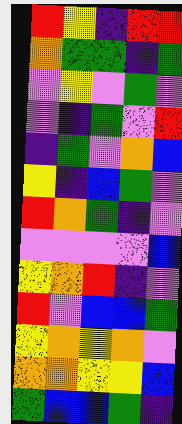[["red", "yellow", "indigo", "red", "red"], ["orange", "green", "green", "indigo", "green"], ["violet", "yellow", "violet", "green", "violet"], ["violet", "indigo", "green", "violet", "red"], ["indigo", "green", "violet", "orange", "blue"], ["yellow", "indigo", "blue", "green", "violet"], ["red", "orange", "green", "indigo", "violet"], ["violet", "violet", "violet", "violet", "blue"], ["yellow", "orange", "red", "indigo", "violet"], ["red", "violet", "blue", "blue", "green"], ["yellow", "orange", "yellow", "orange", "violet"], ["orange", "orange", "yellow", "yellow", "blue"], ["green", "blue", "blue", "green", "indigo"]]